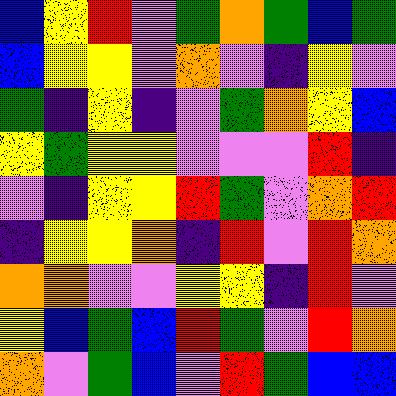[["blue", "yellow", "red", "violet", "green", "orange", "green", "blue", "green"], ["blue", "yellow", "yellow", "violet", "orange", "violet", "indigo", "yellow", "violet"], ["green", "indigo", "yellow", "indigo", "violet", "green", "orange", "yellow", "blue"], ["yellow", "green", "yellow", "yellow", "violet", "violet", "violet", "red", "indigo"], ["violet", "indigo", "yellow", "yellow", "red", "green", "violet", "orange", "red"], ["indigo", "yellow", "yellow", "orange", "indigo", "red", "violet", "red", "orange"], ["orange", "orange", "violet", "violet", "yellow", "yellow", "indigo", "red", "violet"], ["yellow", "blue", "green", "blue", "red", "green", "violet", "red", "orange"], ["orange", "violet", "green", "blue", "violet", "red", "green", "blue", "blue"]]